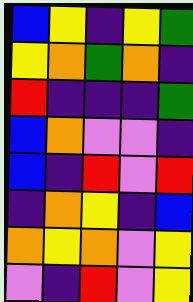[["blue", "yellow", "indigo", "yellow", "green"], ["yellow", "orange", "green", "orange", "indigo"], ["red", "indigo", "indigo", "indigo", "green"], ["blue", "orange", "violet", "violet", "indigo"], ["blue", "indigo", "red", "violet", "red"], ["indigo", "orange", "yellow", "indigo", "blue"], ["orange", "yellow", "orange", "violet", "yellow"], ["violet", "indigo", "red", "violet", "yellow"]]